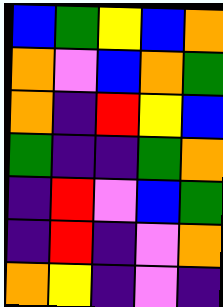[["blue", "green", "yellow", "blue", "orange"], ["orange", "violet", "blue", "orange", "green"], ["orange", "indigo", "red", "yellow", "blue"], ["green", "indigo", "indigo", "green", "orange"], ["indigo", "red", "violet", "blue", "green"], ["indigo", "red", "indigo", "violet", "orange"], ["orange", "yellow", "indigo", "violet", "indigo"]]